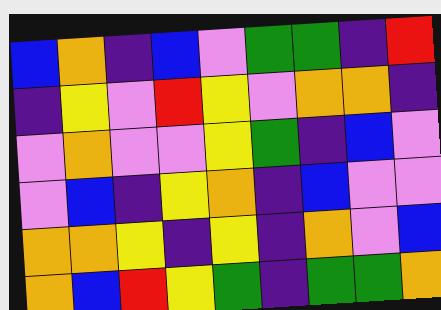[["blue", "orange", "indigo", "blue", "violet", "green", "green", "indigo", "red"], ["indigo", "yellow", "violet", "red", "yellow", "violet", "orange", "orange", "indigo"], ["violet", "orange", "violet", "violet", "yellow", "green", "indigo", "blue", "violet"], ["violet", "blue", "indigo", "yellow", "orange", "indigo", "blue", "violet", "violet"], ["orange", "orange", "yellow", "indigo", "yellow", "indigo", "orange", "violet", "blue"], ["orange", "blue", "red", "yellow", "green", "indigo", "green", "green", "orange"]]